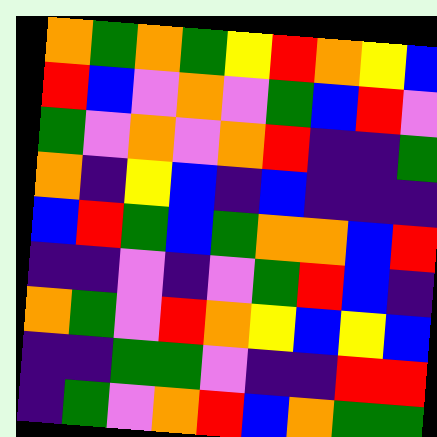[["orange", "green", "orange", "green", "yellow", "red", "orange", "yellow", "blue"], ["red", "blue", "violet", "orange", "violet", "green", "blue", "red", "violet"], ["green", "violet", "orange", "violet", "orange", "red", "indigo", "indigo", "green"], ["orange", "indigo", "yellow", "blue", "indigo", "blue", "indigo", "indigo", "indigo"], ["blue", "red", "green", "blue", "green", "orange", "orange", "blue", "red"], ["indigo", "indigo", "violet", "indigo", "violet", "green", "red", "blue", "indigo"], ["orange", "green", "violet", "red", "orange", "yellow", "blue", "yellow", "blue"], ["indigo", "indigo", "green", "green", "violet", "indigo", "indigo", "red", "red"], ["indigo", "green", "violet", "orange", "red", "blue", "orange", "green", "green"]]